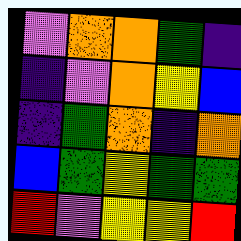[["violet", "orange", "orange", "green", "indigo"], ["indigo", "violet", "orange", "yellow", "blue"], ["indigo", "green", "orange", "indigo", "orange"], ["blue", "green", "yellow", "green", "green"], ["red", "violet", "yellow", "yellow", "red"]]